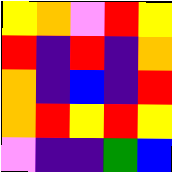[["yellow", "orange", "violet", "red", "yellow"], ["red", "indigo", "red", "indigo", "orange"], ["orange", "indigo", "blue", "indigo", "red"], ["orange", "red", "yellow", "red", "yellow"], ["violet", "indigo", "indigo", "green", "blue"]]